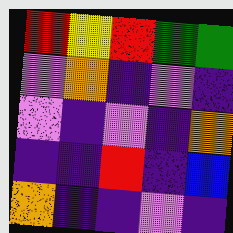[["red", "yellow", "red", "green", "green"], ["violet", "orange", "indigo", "violet", "indigo"], ["violet", "indigo", "violet", "indigo", "orange"], ["indigo", "indigo", "red", "indigo", "blue"], ["orange", "indigo", "indigo", "violet", "indigo"]]